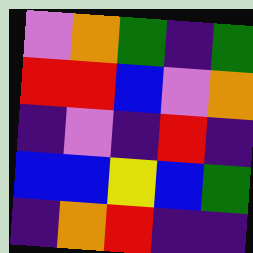[["violet", "orange", "green", "indigo", "green"], ["red", "red", "blue", "violet", "orange"], ["indigo", "violet", "indigo", "red", "indigo"], ["blue", "blue", "yellow", "blue", "green"], ["indigo", "orange", "red", "indigo", "indigo"]]